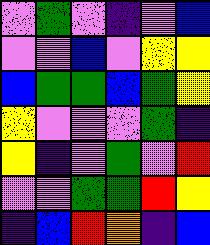[["violet", "green", "violet", "indigo", "violet", "blue"], ["violet", "violet", "blue", "violet", "yellow", "yellow"], ["blue", "green", "green", "blue", "green", "yellow"], ["yellow", "violet", "violet", "violet", "green", "indigo"], ["yellow", "indigo", "violet", "green", "violet", "red"], ["violet", "violet", "green", "green", "red", "yellow"], ["indigo", "blue", "red", "orange", "indigo", "blue"]]